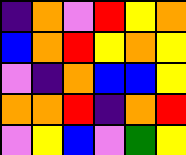[["indigo", "orange", "violet", "red", "yellow", "orange"], ["blue", "orange", "red", "yellow", "orange", "yellow"], ["violet", "indigo", "orange", "blue", "blue", "yellow"], ["orange", "orange", "red", "indigo", "orange", "red"], ["violet", "yellow", "blue", "violet", "green", "yellow"]]